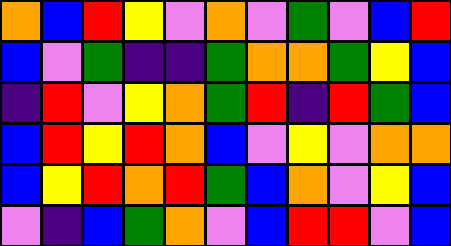[["orange", "blue", "red", "yellow", "violet", "orange", "violet", "green", "violet", "blue", "red"], ["blue", "violet", "green", "indigo", "indigo", "green", "orange", "orange", "green", "yellow", "blue"], ["indigo", "red", "violet", "yellow", "orange", "green", "red", "indigo", "red", "green", "blue"], ["blue", "red", "yellow", "red", "orange", "blue", "violet", "yellow", "violet", "orange", "orange"], ["blue", "yellow", "red", "orange", "red", "green", "blue", "orange", "violet", "yellow", "blue"], ["violet", "indigo", "blue", "green", "orange", "violet", "blue", "red", "red", "violet", "blue"]]